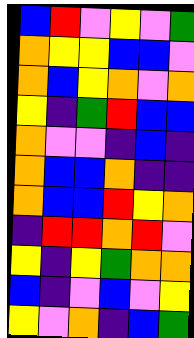[["blue", "red", "violet", "yellow", "violet", "green"], ["orange", "yellow", "yellow", "blue", "blue", "violet"], ["orange", "blue", "yellow", "orange", "violet", "orange"], ["yellow", "indigo", "green", "red", "blue", "blue"], ["orange", "violet", "violet", "indigo", "blue", "indigo"], ["orange", "blue", "blue", "orange", "indigo", "indigo"], ["orange", "blue", "blue", "red", "yellow", "orange"], ["indigo", "red", "red", "orange", "red", "violet"], ["yellow", "indigo", "yellow", "green", "orange", "orange"], ["blue", "indigo", "violet", "blue", "violet", "yellow"], ["yellow", "violet", "orange", "indigo", "blue", "green"]]